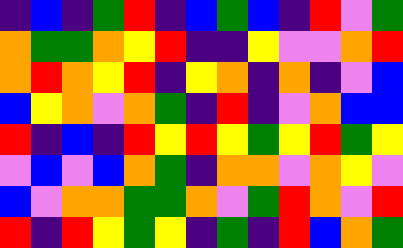[["indigo", "blue", "indigo", "green", "red", "indigo", "blue", "green", "blue", "indigo", "red", "violet", "green"], ["orange", "green", "green", "orange", "yellow", "red", "indigo", "indigo", "yellow", "violet", "violet", "orange", "red"], ["orange", "red", "orange", "yellow", "red", "indigo", "yellow", "orange", "indigo", "orange", "indigo", "violet", "blue"], ["blue", "yellow", "orange", "violet", "orange", "green", "indigo", "red", "indigo", "violet", "orange", "blue", "blue"], ["red", "indigo", "blue", "indigo", "red", "yellow", "red", "yellow", "green", "yellow", "red", "green", "yellow"], ["violet", "blue", "violet", "blue", "orange", "green", "indigo", "orange", "orange", "violet", "orange", "yellow", "violet"], ["blue", "violet", "orange", "orange", "green", "green", "orange", "violet", "green", "red", "orange", "violet", "red"], ["red", "indigo", "red", "yellow", "green", "yellow", "indigo", "green", "indigo", "red", "blue", "orange", "green"]]